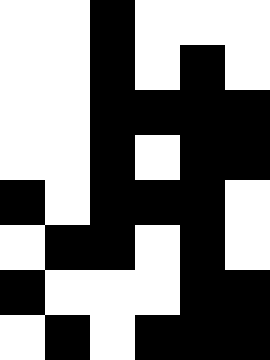[["white", "white", "black", "white", "white", "white"], ["white", "white", "black", "white", "black", "white"], ["white", "white", "black", "black", "black", "black"], ["white", "white", "black", "white", "black", "black"], ["black", "white", "black", "black", "black", "white"], ["white", "black", "black", "white", "black", "white"], ["black", "white", "white", "white", "black", "black"], ["white", "black", "white", "black", "black", "black"]]